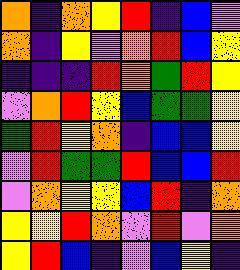[["orange", "indigo", "orange", "yellow", "red", "indigo", "blue", "violet"], ["orange", "indigo", "yellow", "violet", "orange", "red", "blue", "yellow"], ["indigo", "indigo", "indigo", "red", "orange", "green", "red", "yellow"], ["violet", "orange", "red", "yellow", "blue", "green", "green", "yellow"], ["green", "red", "yellow", "orange", "indigo", "blue", "blue", "yellow"], ["violet", "red", "green", "green", "red", "blue", "blue", "red"], ["violet", "orange", "yellow", "yellow", "blue", "red", "indigo", "orange"], ["yellow", "yellow", "red", "orange", "violet", "red", "violet", "orange"], ["yellow", "red", "blue", "indigo", "violet", "blue", "yellow", "indigo"]]